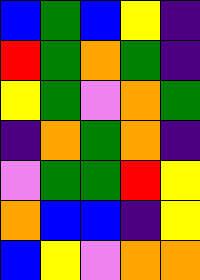[["blue", "green", "blue", "yellow", "indigo"], ["red", "green", "orange", "green", "indigo"], ["yellow", "green", "violet", "orange", "green"], ["indigo", "orange", "green", "orange", "indigo"], ["violet", "green", "green", "red", "yellow"], ["orange", "blue", "blue", "indigo", "yellow"], ["blue", "yellow", "violet", "orange", "orange"]]